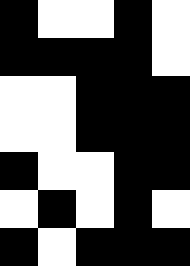[["black", "white", "white", "black", "white"], ["black", "black", "black", "black", "white"], ["white", "white", "black", "black", "black"], ["white", "white", "black", "black", "black"], ["black", "white", "white", "black", "black"], ["white", "black", "white", "black", "white"], ["black", "white", "black", "black", "black"]]